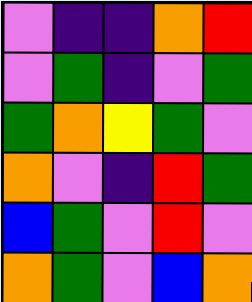[["violet", "indigo", "indigo", "orange", "red"], ["violet", "green", "indigo", "violet", "green"], ["green", "orange", "yellow", "green", "violet"], ["orange", "violet", "indigo", "red", "green"], ["blue", "green", "violet", "red", "violet"], ["orange", "green", "violet", "blue", "orange"]]